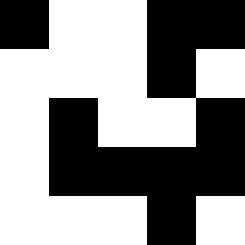[["black", "white", "white", "black", "black"], ["white", "white", "white", "black", "white"], ["white", "black", "white", "white", "black"], ["white", "black", "black", "black", "black"], ["white", "white", "white", "black", "white"]]